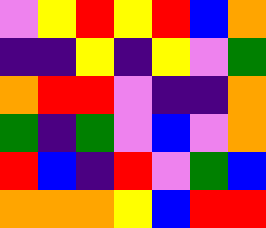[["violet", "yellow", "red", "yellow", "red", "blue", "orange"], ["indigo", "indigo", "yellow", "indigo", "yellow", "violet", "green"], ["orange", "red", "red", "violet", "indigo", "indigo", "orange"], ["green", "indigo", "green", "violet", "blue", "violet", "orange"], ["red", "blue", "indigo", "red", "violet", "green", "blue"], ["orange", "orange", "orange", "yellow", "blue", "red", "red"]]